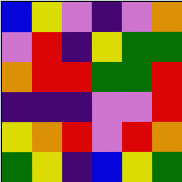[["blue", "yellow", "violet", "indigo", "violet", "orange"], ["violet", "red", "indigo", "yellow", "green", "green"], ["orange", "red", "red", "green", "green", "red"], ["indigo", "indigo", "indigo", "violet", "violet", "red"], ["yellow", "orange", "red", "violet", "red", "orange"], ["green", "yellow", "indigo", "blue", "yellow", "green"]]